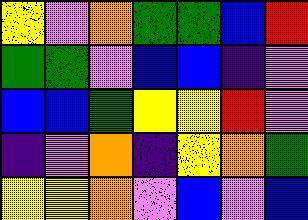[["yellow", "violet", "orange", "green", "green", "blue", "red"], ["green", "green", "violet", "blue", "blue", "indigo", "violet"], ["blue", "blue", "green", "yellow", "yellow", "red", "violet"], ["indigo", "violet", "orange", "indigo", "yellow", "orange", "green"], ["yellow", "yellow", "orange", "violet", "blue", "violet", "blue"]]